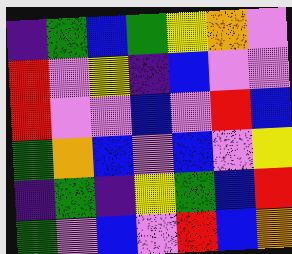[["indigo", "green", "blue", "green", "yellow", "orange", "violet"], ["red", "violet", "yellow", "indigo", "blue", "violet", "violet"], ["red", "violet", "violet", "blue", "violet", "red", "blue"], ["green", "orange", "blue", "violet", "blue", "violet", "yellow"], ["indigo", "green", "indigo", "yellow", "green", "blue", "red"], ["green", "violet", "blue", "violet", "red", "blue", "orange"]]